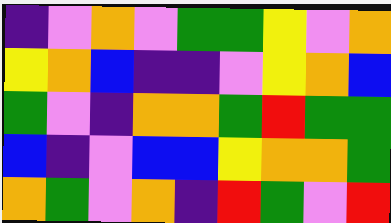[["indigo", "violet", "orange", "violet", "green", "green", "yellow", "violet", "orange"], ["yellow", "orange", "blue", "indigo", "indigo", "violet", "yellow", "orange", "blue"], ["green", "violet", "indigo", "orange", "orange", "green", "red", "green", "green"], ["blue", "indigo", "violet", "blue", "blue", "yellow", "orange", "orange", "green"], ["orange", "green", "violet", "orange", "indigo", "red", "green", "violet", "red"]]